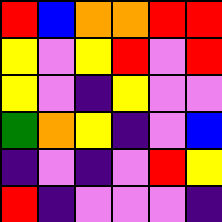[["red", "blue", "orange", "orange", "red", "red"], ["yellow", "violet", "yellow", "red", "violet", "red"], ["yellow", "violet", "indigo", "yellow", "violet", "violet"], ["green", "orange", "yellow", "indigo", "violet", "blue"], ["indigo", "violet", "indigo", "violet", "red", "yellow"], ["red", "indigo", "violet", "violet", "violet", "indigo"]]